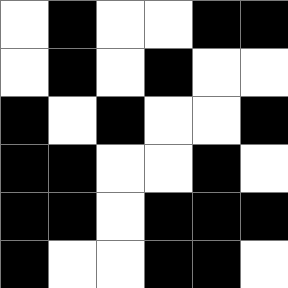[["white", "black", "white", "white", "black", "black"], ["white", "black", "white", "black", "white", "white"], ["black", "white", "black", "white", "white", "black"], ["black", "black", "white", "white", "black", "white"], ["black", "black", "white", "black", "black", "black"], ["black", "white", "white", "black", "black", "white"]]